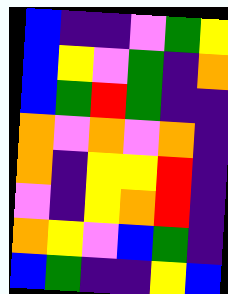[["blue", "indigo", "indigo", "violet", "green", "yellow"], ["blue", "yellow", "violet", "green", "indigo", "orange"], ["blue", "green", "red", "green", "indigo", "indigo"], ["orange", "violet", "orange", "violet", "orange", "indigo"], ["orange", "indigo", "yellow", "yellow", "red", "indigo"], ["violet", "indigo", "yellow", "orange", "red", "indigo"], ["orange", "yellow", "violet", "blue", "green", "indigo"], ["blue", "green", "indigo", "indigo", "yellow", "blue"]]